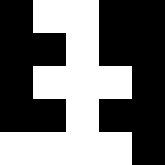[["black", "white", "white", "black", "black"], ["black", "black", "white", "black", "black"], ["black", "white", "white", "white", "black"], ["black", "black", "white", "black", "black"], ["white", "white", "white", "white", "black"]]